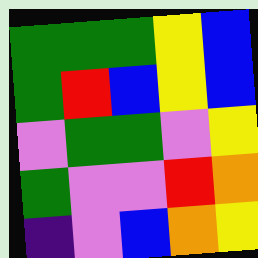[["green", "green", "green", "yellow", "blue"], ["green", "red", "blue", "yellow", "blue"], ["violet", "green", "green", "violet", "yellow"], ["green", "violet", "violet", "red", "orange"], ["indigo", "violet", "blue", "orange", "yellow"]]